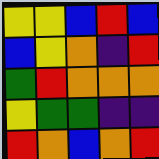[["yellow", "yellow", "blue", "red", "blue"], ["blue", "yellow", "orange", "indigo", "red"], ["green", "red", "orange", "orange", "orange"], ["yellow", "green", "green", "indigo", "indigo"], ["red", "orange", "blue", "orange", "red"]]